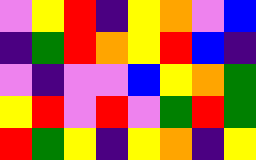[["violet", "yellow", "red", "indigo", "yellow", "orange", "violet", "blue"], ["indigo", "green", "red", "orange", "yellow", "red", "blue", "indigo"], ["violet", "indigo", "violet", "violet", "blue", "yellow", "orange", "green"], ["yellow", "red", "violet", "red", "violet", "green", "red", "green"], ["red", "green", "yellow", "indigo", "yellow", "orange", "indigo", "yellow"]]